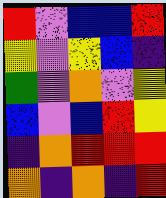[["red", "violet", "blue", "blue", "red"], ["yellow", "violet", "yellow", "blue", "indigo"], ["green", "violet", "orange", "violet", "yellow"], ["blue", "violet", "blue", "red", "yellow"], ["indigo", "orange", "red", "red", "red"], ["orange", "indigo", "orange", "indigo", "red"]]